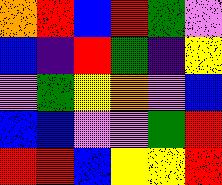[["orange", "red", "blue", "red", "green", "violet"], ["blue", "indigo", "red", "green", "indigo", "yellow"], ["violet", "green", "yellow", "orange", "violet", "blue"], ["blue", "blue", "violet", "violet", "green", "red"], ["red", "red", "blue", "yellow", "yellow", "red"]]